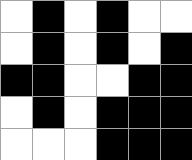[["white", "black", "white", "black", "white", "white"], ["white", "black", "white", "black", "white", "black"], ["black", "black", "white", "white", "black", "black"], ["white", "black", "white", "black", "black", "black"], ["white", "white", "white", "black", "black", "black"]]